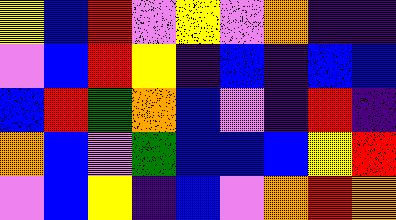[["yellow", "blue", "red", "violet", "yellow", "violet", "orange", "indigo", "indigo"], ["violet", "blue", "red", "yellow", "indigo", "blue", "indigo", "blue", "blue"], ["blue", "red", "green", "orange", "blue", "violet", "indigo", "red", "indigo"], ["orange", "blue", "violet", "green", "blue", "blue", "blue", "yellow", "red"], ["violet", "blue", "yellow", "indigo", "blue", "violet", "orange", "red", "orange"]]